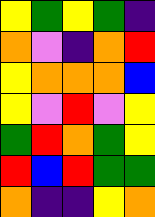[["yellow", "green", "yellow", "green", "indigo"], ["orange", "violet", "indigo", "orange", "red"], ["yellow", "orange", "orange", "orange", "blue"], ["yellow", "violet", "red", "violet", "yellow"], ["green", "red", "orange", "green", "yellow"], ["red", "blue", "red", "green", "green"], ["orange", "indigo", "indigo", "yellow", "orange"]]